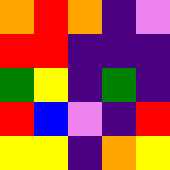[["orange", "red", "orange", "indigo", "violet"], ["red", "red", "indigo", "indigo", "indigo"], ["green", "yellow", "indigo", "green", "indigo"], ["red", "blue", "violet", "indigo", "red"], ["yellow", "yellow", "indigo", "orange", "yellow"]]